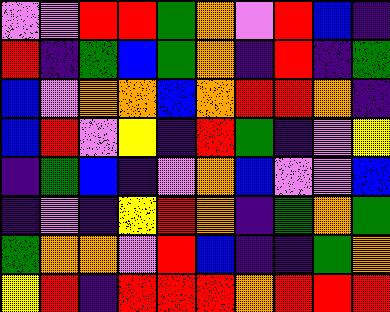[["violet", "violet", "red", "red", "green", "orange", "violet", "red", "blue", "indigo"], ["red", "indigo", "green", "blue", "green", "orange", "indigo", "red", "indigo", "green"], ["blue", "violet", "orange", "orange", "blue", "orange", "red", "red", "orange", "indigo"], ["blue", "red", "violet", "yellow", "indigo", "red", "green", "indigo", "violet", "yellow"], ["indigo", "green", "blue", "indigo", "violet", "orange", "blue", "violet", "violet", "blue"], ["indigo", "violet", "indigo", "yellow", "red", "orange", "indigo", "green", "orange", "green"], ["green", "orange", "orange", "violet", "red", "blue", "indigo", "indigo", "green", "orange"], ["yellow", "red", "indigo", "red", "red", "red", "orange", "red", "red", "red"]]